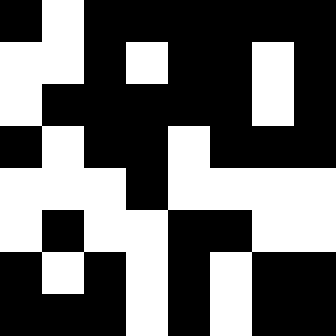[["black", "white", "black", "black", "black", "black", "black", "black"], ["white", "white", "black", "white", "black", "black", "white", "black"], ["white", "black", "black", "black", "black", "black", "white", "black"], ["black", "white", "black", "black", "white", "black", "black", "black"], ["white", "white", "white", "black", "white", "white", "white", "white"], ["white", "black", "white", "white", "black", "black", "white", "white"], ["black", "white", "black", "white", "black", "white", "black", "black"], ["black", "black", "black", "white", "black", "white", "black", "black"]]